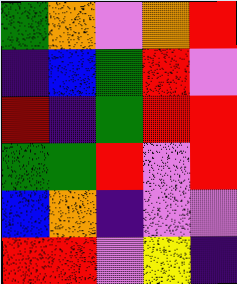[["green", "orange", "violet", "orange", "red"], ["indigo", "blue", "green", "red", "violet"], ["red", "indigo", "green", "red", "red"], ["green", "green", "red", "violet", "red"], ["blue", "orange", "indigo", "violet", "violet"], ["red", "red", "violet", "yellow", "indigo"]]